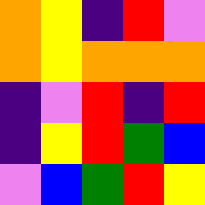[["orange", "yellow", "indigo", "red", "violet"], ["orange", "yellow", "orange", "orange", "orange"], ["indigo", "violet", "red", "indigo", "red"], ["indigo", "yellow", "red", "green", "blue"], ["violet", "blue", "green", "red", "yellow"]]